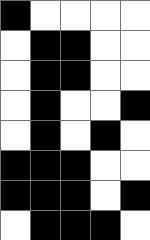[["black", "white", "white", "white", "white"], ["white", "black", "black", "white", "white"], ["white", "black", "black", "white", "white"], ["white", "black", "white", "white", "black"], ["white", "black", "white", "black", "white"], ["black", "black", "black", "white", "white"], ["black", "black", "black", "white", "black"], ["white", "black", "black", "black", "white"]]